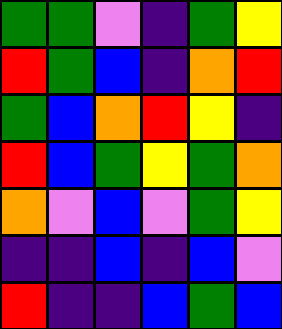[["green", "green", "violet", "indigo", "green", "yellow"], ["red", "green", "blue", "indigo", "orange", "red"], ["green", "blue", "orange", "red", "yellow", "indigo"], ["red", "blue", "green", "yellow", "green", "orange"], ["orange", "violet", "blue", "violet", "green", "yellow"], ["indigo", "indigo", "blue", "indigo", "blue", "violet"], ["red", "indigo", "indigo", "blue", "green", "blue"]]